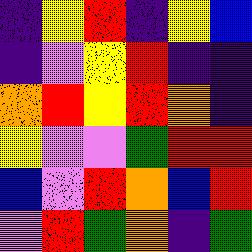[["indigo", "yellow", "red", "indigo", "yellow", "blue"], ["indigo", "violet", "yellow", "red", "indigo", "indigo"], ["orange", "red", "yellow", "red", "orange", "indigo"], ["yellow", "violet", "violet", "green", "red", "red"], ["blue", "violet", "red", "orange", "blue", "red"], ["violet", "red", "green", "orange", "indigo", "green"]]